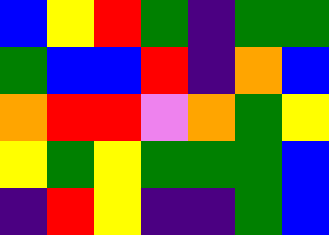[["blue", "yellow", "red", "green", "indigo", "green", "green"], ["green", "blue", "blue", "red", "indigo", "orange", "blue"], ["orange", "red", "red", "violet", "orange", "green", "yellow"], ["yellow", "green", "yellow", "green", "green", "green", "blue"], ["indigo", "red", "yellow", "indigo", "indigo", "green", "blue"]]